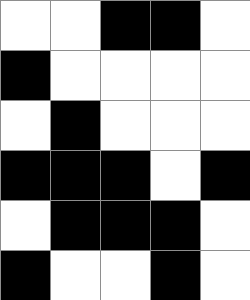[["white", "white", "black", "black", "white"], ["black", "white", "white", "white", "white"], ["white", "black", "white", "white", "white"], ["black", "black", "black", "white", "black"], ["white", "black", "black", "black", "white"], ["black", "white", "white", "black", "white"]]